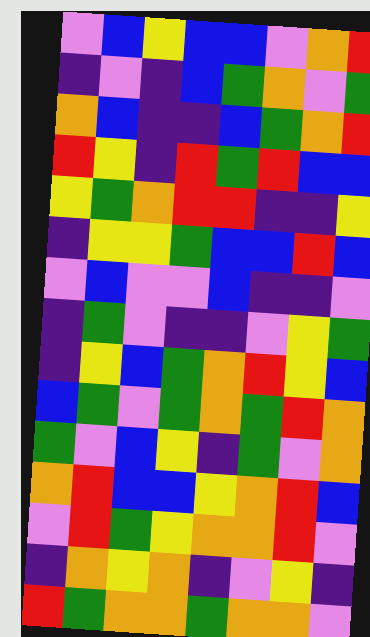[["violet", "blue", "yellow", "blue", "blue", "violet", "orange", "red"], ["indigo", "violet", "indigo", "blue", "green", "orange", "violet", "green"], ["orange", "blue", "indigo", "indigo", "blue", "green", "orange", "red"], ["red", "yellow", "indigo", "red", "green", "red", "blue", "blue"], ["yellow", "green", "orange", "red", "red", "indigo", "indigo", "yellow"], ["indigo", "yellow", "yellow", "green", "blue", "blue", "red", "blue"], ["violet", "blue", "violet", "violet", "blue", "indigo", "indigo", "violet"], ["indigo", "green", "violet", "indigo", "indigo", "violet", "yellow", "green"], ["indigo", "yellow", "blue", "green", "orange", "red", "yellow", "blue"], ["blue", "green", "violet", "green", "orange", "green", "red", "orange"], ["green", "violet", "blue", "yellow", "indigo", "green", "violet", "orange"], ["orange", "red", "blue", "blue", "yellow", "orange", "red", "blue"], ["violet", "red", "green", "yellow", "orange", "orange", "red", "violet"], ["indigo", "orange", "yellow", "orange", "indigo", "violet", "yellow", "indigo"], ["red", "green", "orange", "orange", "green", "orange", "orange", "violet"]]